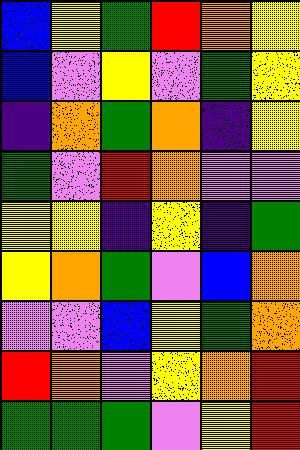[["blue", "yellow", "green", "red", "orange", "yellow"], ["blue", "violet", "yellow", "violet", "green", "yellow"], ["indigo", "orange", "green", "orange", "indigo", "yellow"], ["green", "violet", "red", "orange", "violet", "violet"], ["yellow", "yellow", "indigo", "yellow", "indigo", "green"], ["yellow", "orange", "green", "violet", "blue", "orange"], ["violet", "violet", "blue", "yellow", "green", "orange"], ["red", "orange", "violet", "yellow", "orange", "red"], ["green", "green", "green", "violet", "yellow", "red"]]